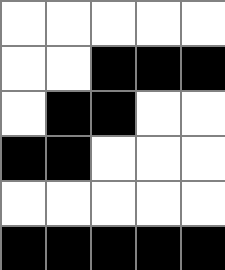[["white", "white", "white", "white", "white"], ["white", "white", "black", "black", "black"], ["white", "black", "black", "white", "white"], ["black", "black", "white", "white", "white"], ["white", "white", "white", "white", "white"], ["black", "black", "black", "black", "black"]]